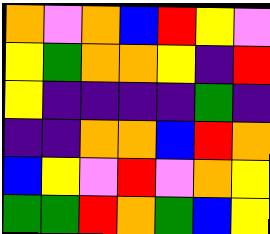[["orange", "violet", "orange", "blue", "red", "yellow", "violet"], ["yellow", "green", "orange", "orange", "yellow", "indigo", "red"], ["yellow", "indigo", "indigo", "indigo", "indigo", "green", "indigo"], ["indigo", "indigo", "orange", "orange", "blue", "red", "orange"], ["blue", "yellow", "violet", "red", "violet", "orange", "yellow"], ["green", "green", "red", "orange", "green", "blue", "yellow"]]